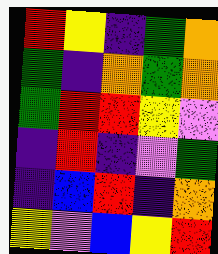[["red", "yellow", "indigo", "green", "orange"], ["green", "indigo", "orange", "green", "orange"], ["green", "red", "red", "yellow", "violet"], ["indigo", "red", "indigo", "violet", "green"], ["indigo", "blue", "red", "indigo", "orange"], ["yellow", "violet", "blue", "yellow", "red"]]